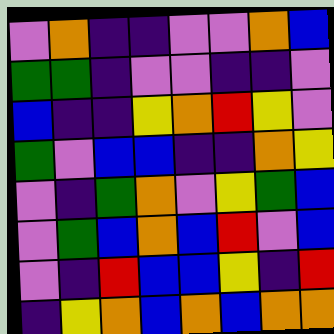[["violet", "orange", "indigo", "indigo", "violet", "violet", "orange", "blue"], ["green", "green", "indigo", "violet", "violet", "indigo", "indigo", "violet"], ["blue", "indigo", "indigo", "yellow", "orange", "red", "yellow", "violet"], ["green", "violet", "blue", "blue", "indigo", "indigo", "orange", "yellow"], ["violet", "indigo", "green", "orange", "violet", "yellow", "green", "blue"], ["violet", "green", "blue", "orange", "blue", "red", "violet", "blue"], ["violet", "indigo", "red", "blue", "blue", "yellow", "indigo", "red"], ["indigo", "yellow", "orange", "blue", "orange", "blue", "orange", "orange"]]